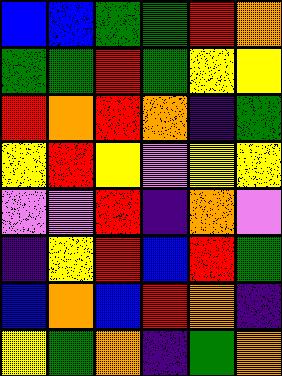[["blue", "blue", "green", "green", "red", "orange"], ["green", "green", "red", "green", "yellow", "yellow"], ["red", "orange", "red", "orange", "indigo", "green"], ["yellow", "red", "yellow", "violet", "yellow", "yellow"], ["violet", "violet", "red", "indigo", "orange", "violet"], ["indigo", "yellow", "red", "blue", "red", "green"], ["blue", "orange", "blue", "red", "orange", "indigo"], ["yellow", "green", "orange", "indigo", "green", "orange"]]